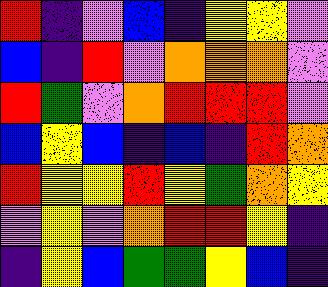[["red", "indigo", "violet", "blue", "indigo", "yellow", "yellow", "violet"], ["blue", "indigo", "red", "violet", "orange", "orange", "orange", "violet"], ["red", "green", "violet", "orange", "red", "red", "red", "violet"], ["blue", "yellow", "blue", "indigo", "blue", "indigo", "red", "orange"], ["red", "yellow", "yellow", "red", "yellow", "green", "orange", "yellow"], ["violet", "yellow", "violet", "orange", "red", "red", "yellow", "indigo"], ["indigo", "yellow", "blue", "green", "green", "yellow", "blue", "indigo"]]